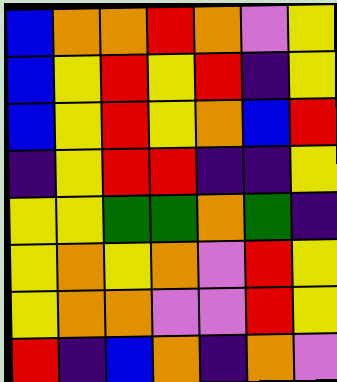[["blue", "orange", "orange", "red", "orange", "violet", "yellow"], ["blue", "yellow", "red", "yellow", "red", "indigo", "yellow"], ["blue", "yellow", "red", "yellow", "orange", "blue", "red"], ["indigo", "yellow", "red", "red", "indigo", "indigo", "yellow"], ["yellow", "yellow", "green", "green", "orange", "green", "indigo"], ["yellow", "orange", "yellow", "orange", "violet", "red", "yellow"], ["yellow", "orange", "orange", "violet", "violet", "red", "yellow"], ["red", "indigo", "blue", "orange", "indigo", "orange", "violet"]]